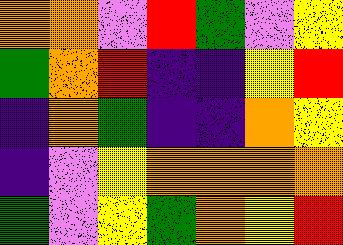[["orange", "orange", "violet", "red", "green", "violet", "yellow"], ["green", "orange", "red", "indigo", "indigo", "yellow", "red"], ["indigo", "orange", "green", "indigo", "indigo", "orange", "yellow"], ["indigo", "violet", "yellow", "orange", "orange", "orange", "orange"], ["green", "violet", "yellow", "green", "orange", "yellow", "red"]]